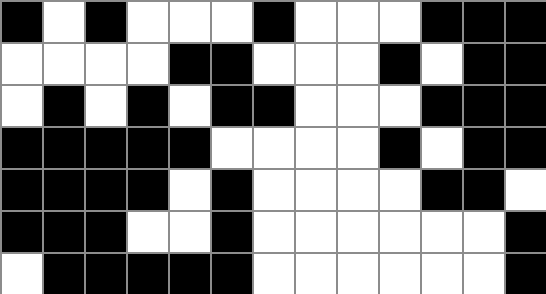[["black", "white", "black", "white", "white", "white", "black", "white", "white", "white", "black", "black", "black"], ["white", "white", "white", "white", "black", "black", "white", "white", "white", "black", "white", "black", "black"], ["white", "black", "white", "black", "white", "black", "black", "white", "white", "white", "black", "black", "black"], ["black", "black", "black", "black", "black", "white", "white", "white", "white", "black", "white", "black", "black"], ["black", "black", "black", "black", "white", "black", "white", "white", "white", "white", "black", "black", "white"], ["black", "black", "black", "white", "white", "black", "white", "white", "white", "white", "white", "white", "black"], ["white", "black", "black", "black", "black", "black", "white", "white", "white", "white", "white", "white", "black"]]